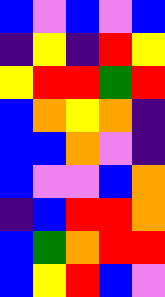[["blue", "violet", "blue", "violet", "blue"], ["indigo", "yellow", "indigo", "red", "yellow"], ["yellow", "red", "red", "green", "red"], ["blue", "orange", "yellow", "orange", "indigo"], ["blue", "blue", "orange", "violet", "indigo"], ["blue", "violet", "violet", "blue", "orange"], ["indigo", "blue", "red", "red", "orange"], ["blue", "green", "orange", "red", "red"], ["blue", "yellow", "red", "blue", "violet"]]